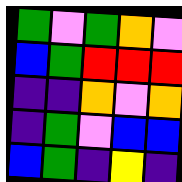[["green", "violet", "green", "orange", "violet"], ["blue", "green", "red", "red", "red"], ["indigo", "indigo", "orange", "violet", "orange"], ["indigo", "green", "violet", "blue", "blue"], ["blue", "green", "indigo", "yellow", "indigo"]]